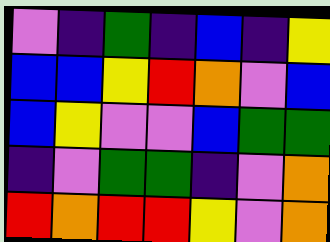[["violet", "indigo", "green", "indigo", "blue", "indigo", "yellow"], ["blue", "blue", "yellow", "red", "orange", "violet", "blue"], ["blue", "yellow", "violet", "violet", "blue", "green", "green"], ["indigo", "violet", "green", "green", "indigo", "violet", "orange"], ["red", "orange", "red", "red", "yellow", "violet", "orange"]]